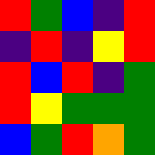[["red", "green", "blue", "indigo", "red"], ["indigo", "red", "indigo", "yellow", "red"], ["red", "blue", "red", "indigo", "green"], ["red", "yellow", "green", "green", "green"], ["blue", "green", "red", "orange", "green"]]